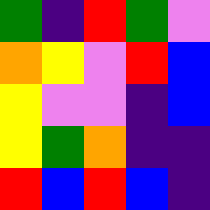[["green", "indigo", "red", "green", "violet"], ["orange", "yellow", "violet", "red", "blue"], ["yellow", "violet", "violet", "indigo", "blue"], ["yellow", "green", "orange", "indigo", "indigo"], ["red", "blue", "red", "blue", "indigo"]]